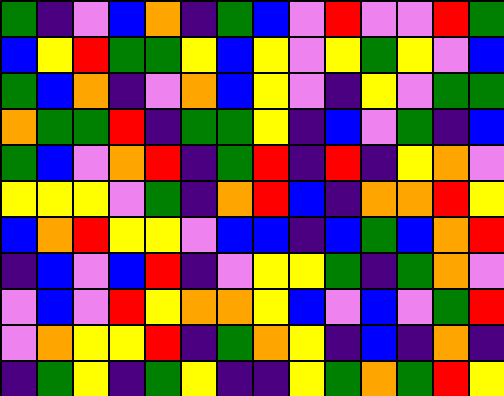[["green", "indigo", "violet", "blue", "orange", "indigo", "green", "blue", "violet", "red", "violet", "violet", "red", "green"], ["blue", "yellow", "red", "green", "green", "yellow", "blue", "yellow", "violet", "yellow", "green", "yellow", "violet", "blue"], ["green", "blue", "orange", "indigo", "violet", "orange", "blue", "yellow", "violet", "indigo", "yellow", "violet", "green", "green"], ["orange", "green", "green", "red", "indigo", "green", "green", "yellow", "indigo", "blue", "violet", "green", "indigo", "blue"], ["green", "blue", "violet", "orange", "red", "indigo", "green", "red", "indigo", "red", "indigo", "yellow", "orange", "violet"], ["yellow", "yellow", "yellow", "violet", "green", "indigo", "orange", "red", "blue", "indigo", "orange", "orange", "red", "yellow"], ["blue", "orange", "red", "yellow", "yellow", "violet", "blue", "blue", "indigo", "blue", "green", "blue", "orange", "red"], ["indigo", "blue", "violet", "blue", "red", "indigo", "violet", "yellow", "yellow", "green", "indigo", "green", "orange", "violet"], ["violet", "blue", "violet", "red", "yellow", "orange", "orange", "yellow", "blue", "violet", "blue", "violet", "green", "red"], ["violet", "orange", "yellow", "yellow", "red", "indigo", "green", "orange", "yellow", "indigo", "blue", "indigo", "orange", "indigo"], ["indigo", "green", "yellow", "indigo", "green", "yellow", "indigo", "indigo", "yellow", "green", "orange", "green", "red", "yellow"]]